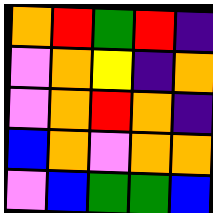[["orange", "red", "green", "red", "indigo"], ["violet", "orange", "yellow", "indigo", "orange"], ["violet", "orange", "red", "orange", "indigo"], ["blue", "orange", "violet", "orange", "orange"], ["violet", "blue", "green", "green", "blue"]]